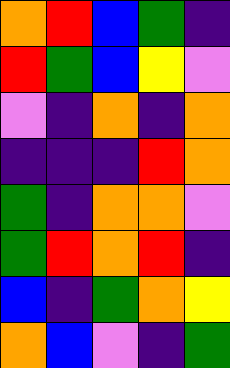[["orange", "red", "blue", "green", "indigo"], ["red", "green", "blue", "yellow", "violet"], ["violet", "indigo", "orange", "indigo", "orange"], ["indigo", "indigo", "indigo", "red", "orange"], ["green", "indigo", "orange", "orange", "violet"], ["green", "red", "orange", "red", "indigo"], ["blue", "indigo", "green", "orange", "yellow"], ["orange", "blue", "violet", "indigo", "green"]]